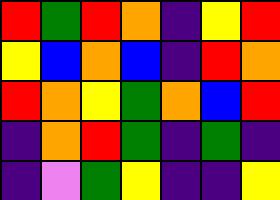[["red", "green", "red", "orange", "indigo", "yellow", "red"], ["yellow", "blue", "orange", "blue", "indigo", "red", "orange"], ["red", "orange", "yellow", "green", "orange", "blue", "red"], ["indigo", "orange", "red", "green", "indigo", "green", "indigo"], ["indigo", "violet", "green", "yellow", "indigo", "indigo", "yellow"]]